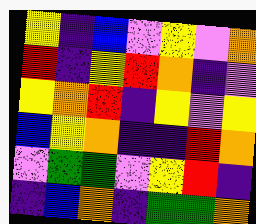[["yellow", "indigo", "blue", "violet", "yellow", "violet", "orange"], ["red", "indigo", "yellow", "red", "orange", "indigo", "violet"], ["yellow", "orange", "red", "indigo", "yellow", "violet", "yellow"], ["blue", "yellow", "orange", "indigo", "indigo", "red", "orange"], ["violet", "green", "green", "violet", "yellow", "red", "indigo"], ["indigo", "blue", "orange", "indigo", "green", "green", "orange"]]